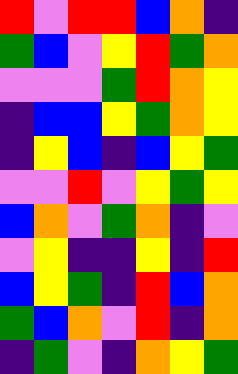[["red", "violet", "red", "red", "blue", "orange", "indigo"], ["green", "blue", "violet", "yellow", "red", "green", "orange"], ["violet", "violet", "violet", "green", "red", "orange", "yellow"], ["indigo", "blue", "blue", "yellow", "green", "orange", "yellow"], ["indigo", "yellow", "blue", "indigo", "blue", "yellow", "green"], ["violet", "violet", "red", "violet", "yellow", "green", "yellow"], ["blue", "orange", "violet", "green", "orange", "indigo", "violet"], ["violet", "yellow", "indigo", "indigo", "yellow", "indigo", "red"], ["blue", "yellow", "green", "indigo", "red", "blue", "orange"], ["green", "blue", "orange", "violet", "red", "indigo", "orange"], ["indigo", "green", "violet", "indigo", "orange", "yellow", "green"]]